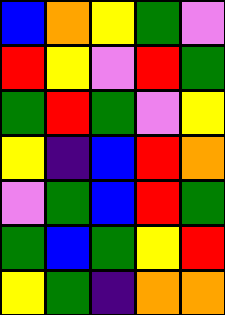[["blue", "orange", "yellow", "green", "violet"], ["red", "yellow", "violet", "red", "green"], ["green", "red", "green", "violet", "yellow"], ["yellow", "indigo", "blue", "red", "orange"], ["violet", "green", "blue", "red", "green"], ["green", "blue", "green", "yellow", "red"], ["yellow", "green", "indigo", "orange", "orange"]]